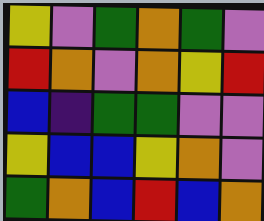[["yellow", "violet", "green", "orange", "green", "violet"], ["red", "orange", "violet", "orange", "yellow", "red"], ["blue", "indigo", "green", "green", "violet", "violet"], ["yellow", "blue", "blue", "yellow", "orange", "violet"], ["green", "orange", "blue", "red", "blue", "orange"]]